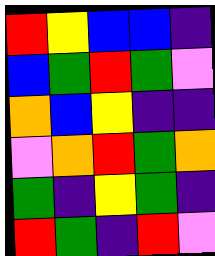[["red", "yellow", "blue", "blue", "indigo"], ["blue", "green", "red", "green", "violet"], ["orange", "blue", "yellow", "indigo", "indigo"], ["violet", "orange", "red", "green", "orange"], ["green", "indigo", "yellow", "green", "indigo"], ["red", "green", "indigo", "red", "violet"]]